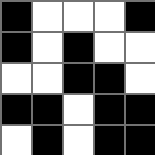[["black", "white", "white", "white", "black"], ["black", "white", "black", "white", "white"], ["white", "white", "black", "black", "white"], ["black", "black", "white", "black", "black"], ["white", "black", "white", "black", "black"]]